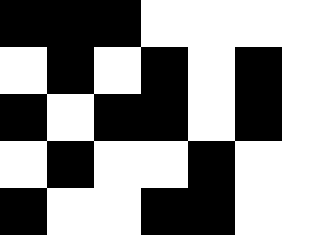[["black", "black", "black", "white", "white", "white", "white"], ["white", "black", "white", "black", "white", "black", "white"], ["black", "white", "black", "black", "white", "black", "white"], ["white", "black", "white", "white", "black", "white", "white"], ["black", "white", "white", "black", "black", "white", "white"]]